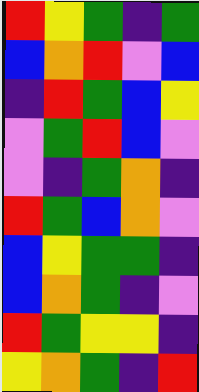[["red", "yellow", "green", "indigo", "green"], ["blue", "orange", "red", "violet", "blue"], ["indigo", "red", "green", "blue", "yellow"], ["violet", "green", "red", "blue", "violet"], ["violet", "indigo", "green", "orange", "indigo"], ["red", "green", "blue", "orange", "violet"], ["blue", "yellow", "green", "green", "indigo"], ["blue", "orange", "green", "indigo", "violet"], ["red", "green", "yellow", "yellow", "indigo"], ["yellow", "orange", "green", "indigo", "red"]]